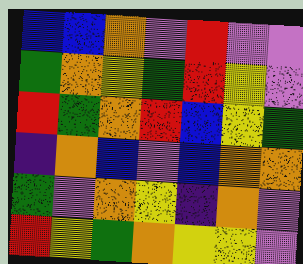[["blue", "blue", "orange", "violet", "red", "violet", "violet"], ["green", "orange", "yellow", "green", "red", "yellow", "violet"], ["red", "green", "orange", "red", "blue", "yellow", "green"], ["indigo", "orange", "blue", "violet", "blue", "orange", "orange"], ["green", "violet", "orange", "yellow", "indigo", "orange", "violet"], ["red", "yellow", "green", "orange", "yellow", "yellow", "violet"]]